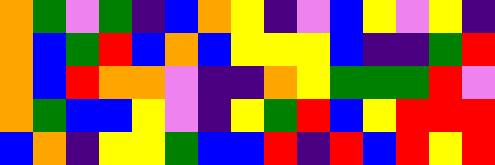[["orange", "green", "violet", "green", "indigo", "blue", "orange", "yellow", "indigo", "violet", "blue", "yellow", "violet", "yellow", "indigo"], ["orange", "blue", "green", "red", "blue", "orange", "blue", "yellow", "yellow", "yellow", "blue", "indigo", "indigo", "green", "red"], ["orange", "blue", "red", "orange", "orange", "violet", "indigo", "indigo", "orange", "yellow", "green", "green", "green", "red", "violet"], ["orange", "green", "blue", "blue", "yellow", "violet", "indigo", "yellow", "green", "red", "blue", "yellow", "red", "red", "red"], ["blue", "orange", "indigo", "yellow", "yellow", "green", "blue", "blue", "red", "indigo", "red", "blue", "red", "yellow", "red"]]